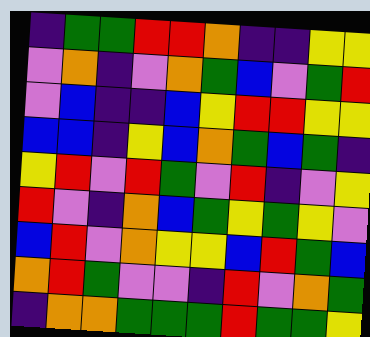[["indigo", "green", "green", "red", "red", "orange", "indigo", "indigo", "yellow", "yellow"], ["violet", "orange", "indigo", "violet", "orange", "green", "blue", "violet", "green", "red"], ["violet", "blue", "indigo", "indigo", "blue", "yellow", "red", "red", "yellow", "yellow"], ["blue", "blue", "indigo", "yellow", "blue", "orange", "green", "blue", "green", "indigo"], ["yellow", "red", "violet", "red", "green", "violet", "red", "indigo", "violet", "yellow"], ["red", "violet", "indigo", "orange", "blue", "green", "yellow", "green", "yellow", "violet"], ["blue", "red", "violet", "orange", "yellow", "yellow", "blue", "red", "green", "blue"], ["orange", "red", "green", "violet", "violet", "indigo", "red", "violet", "orange", "green"], ["indigo", "orange", "orange", "green", "green", "green", "red", "green", "green", "yellow"]]